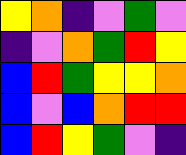[["yellow", "orange", "indigo", "violet", "green", "violet"], ["indigo", "violet", "orange", "green", "red", "yellow"], ["blue", "red", "green", "yellow", "yellow", "orange"], ["blue", "violet", "blue", "orange", "red", "red"], ["blue", "red", "yellow", "green", "violet", "indigo"]]